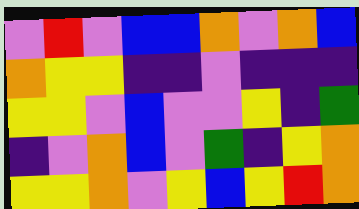[["violet", "red", "violet", "blue", "blue", "orange", "violet", "orange", "blue"], ["orange", "yellow", "yellow", "indigo", "indigo", "violet", "indigo", "indigo", "indigo"], ["yellow", "yellow", "violet", "blue", "violet", "violet", "yellow", "indigo", "green"], ["indigo", "violet", "orange", "blue", "violet", "green", "indigo", "yellow", "orange"], ["yellow", "yellow", "orange", "violet", "yellow", "blue", "yellow", "red", "orange"]]